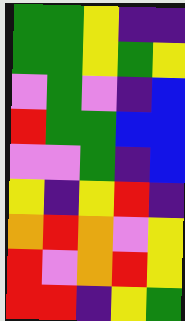[["green", "green", "yellow", "indigo", "indigo"], ["green", "green", "yellow", "green", "yellow"], ["violet", "green", "violet", "indigo", "blue"], ["red", "green", "green", "blue", "blue"], ["violet", "violet", "green", "indigo", "blue"], ["yellow", "indigo", "yellow", "red", "indigo"], ["orange", "red", "orange", "violet", "yellow"], ["red", "violet", "orange", "red", "yellow"], ["red", "red", "indigo", "yellow", "green"]]